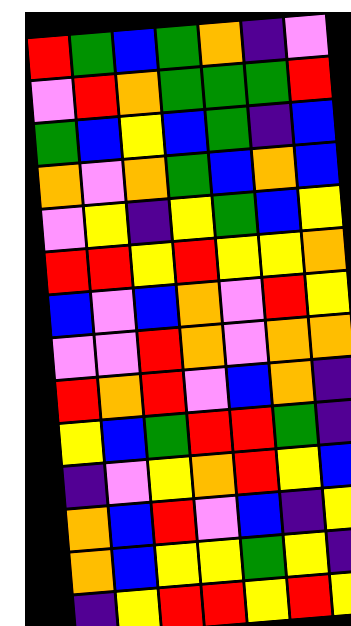[["red", "green", "blue", "green", "orange", "indigo", "violet"], ["violet", "red", "orange", "green", "green", "green", "red"], ["green", "blue", "yellow", "blue", "green", "indigo", "blue"], ["orange", "violet", "orange", "green", "blue", "orange", "blue"], ["violet", "yellow", "indigo", "yellow", "green", "blue", "yellow"], ["red", "red", "yellow", "red", "yellow", "yellow", "orange"], ["blue", "violet", "blue", "orange", "violet", "red", "yellow"], ["violet", "violet", "red", "orange", "violet", "orange", "orange"], ["red", "orange", "red", "violet", "blue", "orange", "indigo"], ["yellow", "blue", "green", "red", "red", "green", "indigo"], ["indigo", "violet", "yellow", "orange", "red", "yellow", "blue"], ["orange", "blue", "red", "violet", "blue", "indigo", "yellow"], ["orange", "blue", "yellow", "yellow", "green", "yellow", "indigo"], ["indigo", "yellow", "red", "red", "yellow", "red", "yellow"]]